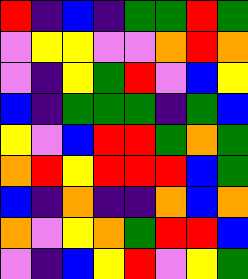[["red", "indigo", "blue", "indigo", "green", "green", "red", "green"], ["violet", "yellow", "yellow", "violet", "violet", "orange", "red", "orange"], ["violet", "indigo", "yellow", "green", "red", "violet", "blue", "yellow"], ["blue", "indigo", "green", "green", "green", "indigo", "green", "blue"], ["yellow", "violet", "blue", "red", "red", "green", "orange", "green"], ["orange", "red", "yellow", "red", "red", "red", "blue", "green"], ["blue", "indigo", "orange", "indigo", "indigo", "orange", "blue", "orange"], ["orange", "violet", "yellow", "orange", "green", "red", "red", "blue"], ["violet", "indigo", "blue", "yellow", "red", "violet", "yellow", "green"]]